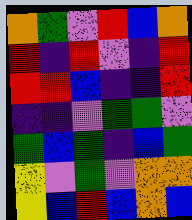[["orange", "green", "violet", "red", "blue", "orange"], ["red", "indigo", "red", "violet", "indigo", "red"], ["red", "red", "blue", "indigo", "indigo", "red"], ["indigo", "indigo", "violet", "green", "green", "violet"], ["green", "blue", "green", "indigo", "blue", "green"], ["yellow", "violet", "green", "violet", "orange", "orange"], ["yellow", "blue", "red", "blue", "orange", "blue"]]